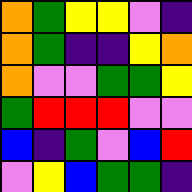[["orange", "green", "yellow", "yellow", "violet", "indigo"], ["orange", "green", "indigo", "indigo", "yellow", "orange"], ["orange", "violet", "violet", "green", "green", "yellow"], ["green", "red", "red", "red", "violet", "violet"], ["blue", "indigo", "green", "violet", "blue", "red"], ["violet", "yellow", "blue", "green", "green", "indigo"]]